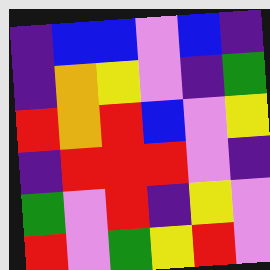[["indigo", "blue", "blue", "violet", "blue", "indigo"], ["indigo", "orange", "yellow", "violet", "indigo", "green"], ["red", "orange", "red", "blue", "violet", "yellow"], ["indigo", "red", "red", "red", "violet", "indigo"], ["green", "violet", "red", "indigo", "yellow", "violet"], ["red", "violet", "green", "yellow", "red", "violet"]]